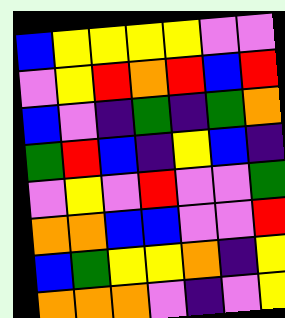[["blue", "yellow", "yellow", "yellow", "yellow", "violet", "violet"], ["violet", "yellow", "red", "orange", "red", "blue", "red"], ["blue", "violet", "indigo", "green", "indigo", "green", "orange"], ["green", "red", "blue", "indigo", "yellow", "blue", "indigo"], ["violet", "yellow", "violet", "red", "violet", "violet", "green"], ["orange", "orange", "blue", "blue", "violet", "violet", "red"], ["blue", "green", "yellow", "yellow", "orange", "indigo", "yellow"], ["orange", "orange", "orange", "violet", "indigo", "violet", "yellow"]]